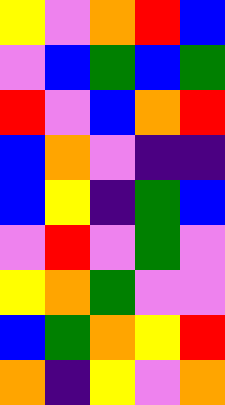[["yellow", "violet", "orange", "red", "blue"], ["violet", "blue", "green", "blue", "green"], ["red", "violet", "blue", "orange", "red"], ["blue", "orange", "violet", "indigo", "indigo"], ["blue", "yellow", "indigo", "green", "blue"], ["violet", "red", "violet", "green", "violet"], ["yellow", "orange", "green", "violet", "violet"], ["blue", "green", "orange", "yellow", "red"], ["orange", "indigo", "yellow", "violet", "orange"]]